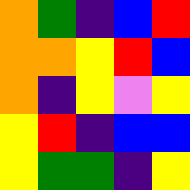[["orange", "green", "indigo", "blue", "red"], ["orange", "orange", "yellow", "red", "blue"], ["orange", "indigo", "yellow", "violet", "yellow"], ["yellow", "red", "indigo", "blue", "blue"], ["yellow", "green", "green", "indigo", "yellow"]]